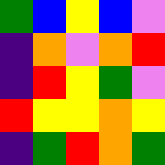[["green", "blue", "yellow", "blue", "violet"], ["indigo", "orange", "violet", "orange", "red"], ["indigo", "red", "yellow", "green", "violet"], ["red", "yellow", "yellow", "orange", "yellow"], ["indigo", "green", "red", "orange", "green"]]